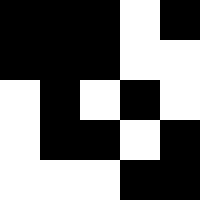[["black", "black", "black", "white", "black"], ["black", "black", "black", "white", "white"], ["white", "black", "white", "black", "white"], ["white", "black", "black", "white", "black"], ["white", "white", "white", "black", "black"]]